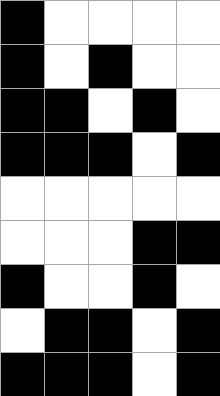[["black", "white", "white", "white", "white"], ["black", "white", "black", "white", "white"], ["black", "black", "white", "black", "white"], ["black", "black", "black", "white", "black"], ["white", "white", "white", "white", "white"], ["white", "white", "white", "black", "black"], ["black", "white", "white", "black", "white"], ["white", "black", "black", "white", "black"], ["black", "black", "black", "white", "black"]]